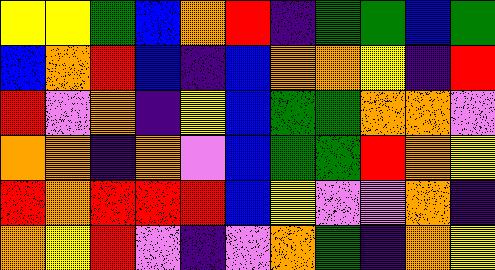[["yellow", "yellow", "green", "blue", "orange", "red", "indigo", "green", "green", "blue", "green"], ["blue", "orange", "red", "blue", "indigo", "blue", "orange", "orange", "yellow", "indigo", "red"], ["red", "violet", "orange", "indigo", "yellow", "blue", "green", "green", "orange", "orange", "violet"], ["orange", "orange", "indigo", "orange", "violet", "blue", "green", "green", "red", "orange", "yellow"], ["red", "orange", "red", "red", "red", "blue", "yellow", "violet", "violet", "orange", "indigo"], ["orange", "yellow", "red", "violet", "indigo", "violet", "orange", "green", "indigo", "orange", "yellow"]]